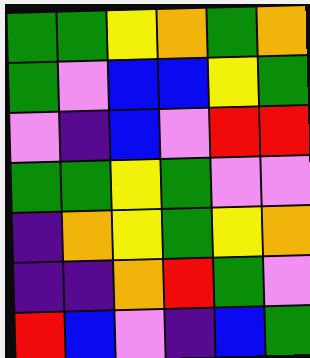[["green", "green", "yellow", "orange", "green", "orange"], ["green", "violet", "blue", "blue", "yellow", "green"], ["violet", "indigo", "blue", "violet", "red", "red"], ["green", "green", "yellow", "green", "violet", "violet"], ["indigo", "orange", "yellow", "green", "yellow", "orange"], ["indigo", "indigo", "orange", "red", "green", "violet"], ["red", "blue", "violet", "indigo", "blue", "green"]]